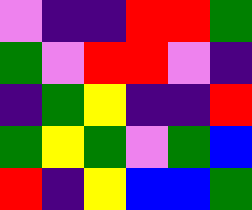[["violet", "indigo", "indigo", "red", "red", "green"], ["green", "violet", "red", "red", "violet", "indigo"], ["indigo", "green", "yellow", "indigo", "indigo", "red"], ["green", "yellow", "green", "violet", "green", "blue"], ["red", "indigo", "yellow", "blue", "blue", "green"]]